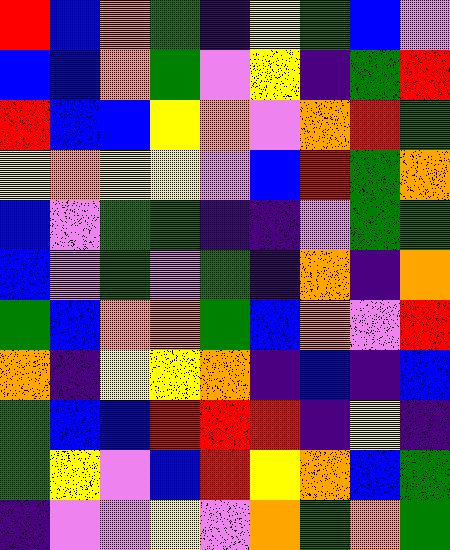[["red", "blue", "orange", "green", "indigo", "yellow", "green", "blue", "violet"], ["blue", "blue", "orange", "green", "violet", "yellow", "indigo", "green", "red"], ["red", "blue", "blue", "yellow", "orange", "violet", "orange", "red", "green"], ["yellow", "orange", "yellow", "yellow", "violet", "blue", "red", "green", "orange"], ["blue", "violet", "green", "green", "indigo", "indigo", "violet", "green", "green"], ["blue", "violet", "green", "violet", "green", "indigo", "orange", "indigo", "orange"], ["green", "blue", "orange", "orange", "green", "blue", "orange", "violet", "red"], ["orange", "indigo", "yellow", "yellow", "orange", "indigo", "blue", "indigo", "blue"], ["green", "blue", "blue", "red", "red", "red", "indigo", "yellow", "indigo"], ["green", "yellow", "violet", "blue", "red", "yellow", "orange", "blue", "green"], ["indigo", "violet", "violet", "yellow", "violet", "orange", "green", "orange", "green"]]